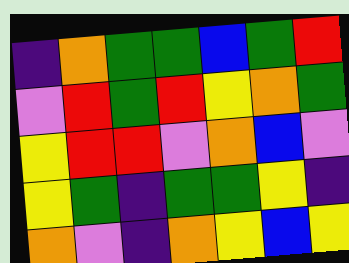[["indigo", "orange", "green", "green", "blue", "green", "red"], ["violet", "red", "green", "red", "yellow", "orange", "green"], ["yellow", "red", "red", "violet", "orange", "blue", "violet"], ["yellow", "green", "indigo", "green", "green", "yellow", "indigo"], ["orange", "violet", "indigo", "orange", "yellow", "blue", "yellow"]]